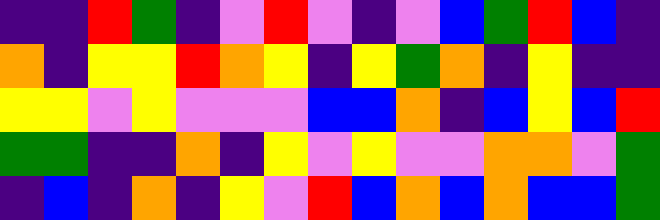[["indigo", "indigo", "red", "green", "indigo", "violet", "red", "violet", "indigo", "violet", "blue", "green", "red", "blue", "indigo"], ["orange", "indigo", "yellow", "yellow", "red", "orange", "yellow", "indigo", "yellow", "green", "orange", "indigo", "yellow", "indigo", "indigo"], ["yellow", "yellow", "violet", "yellow", "violet", "violet", "violet", "blue", "blue", "orange", "indigo", "blue", "yellow", "blue", "red"], ["green", "green", "indigo", "indigo", "orange", "indigo", "yellow", "violet", "yellow", "violet", "violet", "orange", "orange", "violet", "green"], ["indigo", "blue", "indigo", "orange", "indigo", "yellow", "violet", "red", "blue", "orange", "blue", "orange", "blue", "blue", "green"]]